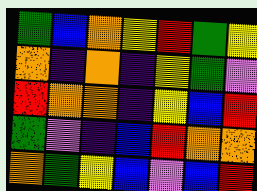[["green", "blue", "orange", "yellow", "red", "green", "yellow"], ["orange", "indigo", "orange", "indigo", "yellow", "green", "violet"], ["red", "orange", "orange", "indigo", "yellow", "blue", "red"], ["green", "violet", "indigo", "blue", "red", "orange", "orange"], ["orange", "green", "yellow", "blue", "violet", "blue", "red"]]